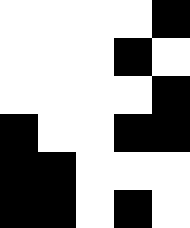[["white", "white", "white", "white", "black"], ["white", "white", "white", "black", "white"], ["white", "white", "white", "white", "black"], ["black", "white", "white", "black", "black"], ["black", "black", "white", "white", "white"], ["black", "black", "white", "black", "white"]]